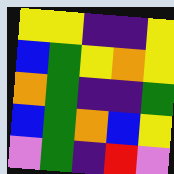[["yellow", "yellow", "indigo", "indigo", "yellow"], ["blue", "green", "yellow", "orange", "yellow"], ["orange", "green", "indigo", "indigo", "green"], ["blue", "green", "orange", "blue", "yellow"], ["violet", "green", "indigo", "red", "violet"]]